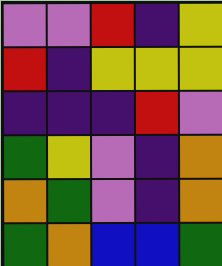[["violet", "violet", "red", "indigo", "yellow"], ["red", "indigo", "yellow", "yellow", "yellow"], ["indigo", "indigo", "indigo", "red", "violet"], ["green", "yellow", "violet", "indigo", "orange"], ["orange", "green", "violet", "indigo", "orange"], ["green", "orange", "blue", "blue", "green"]]